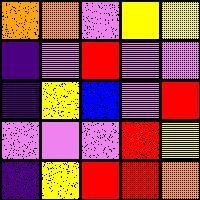[["orange", "orange", "violet", "yellow", "yellow"], ["indigo", "violet", "red", "violet", "violet"], ["indigo", "yellow", "blue", "violet", "red"], ["violet", "violet", "violet", "red", "yellow"], ["indigo", "yellow", "red", "red", "orange"]]